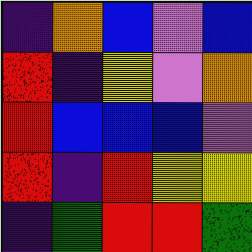[["indigo", "orange", "blue", "violet", "blue"], ["red", "indigo", "yellow", "violet", "orange"], ["red", "blue", "blue", "blue", "violet"], ["red", "indigo", "red", "yellow", "yellow"], ["indigo", "green", "red", "red", "green"]]